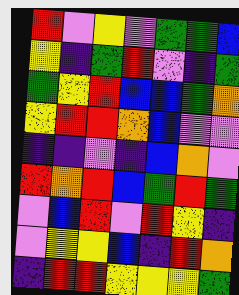[["red", "violet", "yellow", "violet", "green", "green", "blue"], ["yellow", "indigo", "green", "red", "violet", "indigo", "green"], ["green", "yellow", "red", "blue", "blue", "green", "orange"], ["yellow", "red", "red", "orange", "blue", "violet", "violet"], ["indigo", "indigo", "violet", "indigo", "blue", "orange", "violet"], ["red", "orange", "red", "blue", "green", "red", "green"], ["violet", "blue", "red", "violet", "red", "yellow", "indigo"], ["violet", "yellow", "yellow", "blue", "indigo", "red", "orange"], ["indigo", "red", "red", "yellow", "yellow", "yellow", "green"]]